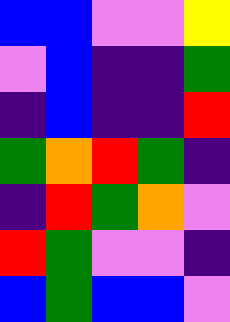[["blue", "blue", "violet", "violet", "yellow"], ["violet", "blue", "indigo", "indigo", "green"], ["indigo", "blue", "indigo", "indigo", "red"], ["green", "orange", "red", "green", "indigo"], ["indigo", "red", "green", "orange", "violet"], ["red", "green", "violet", "violet", "indigo"], ["blue", "green", "blue", "blue", "violet"]]